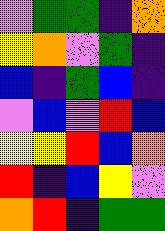[["violet", "green", "green", "indigo", "orange"], ["yellow", "orange", "violet", "green", "indigo"], ["blue", "indigo", "green", "blue", "indigo"], ["violet", "blue", "violet", "red", "blue"], ["yellow", "yellow", "red", "blue", "orange"], ["red", "indigo", "blue", "yellow", "violet"], ["orange", "red", "indigo", "green", "green"]]